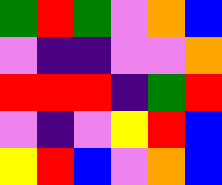[["green", "red", "green", "violet", "orange", "blue"], ["violet", "indigo", "indigo", "violet", "violet", "orange"], ["red", "red", "red", "indigo", "green", "red"], ["violet", "indigo", "violet", "yellow", "red", "blue"], ["yellow", "red", "blue", "violet", "orange", "blue"]]